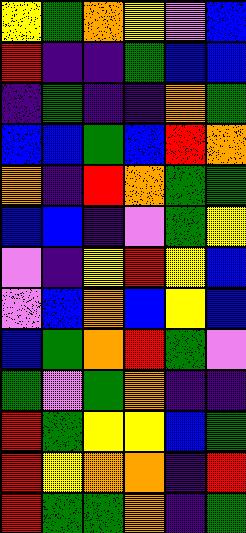[["yellow", "green", "orange", "yellow", "violet", "blue"], ["red", "indigo", "indigo", "green", "blue", "blue"], ["indigo", "green", "indigo", "indigo", "orange", "green"], ["blue", "blue", "green", "blue", "red", "orange"], ["orange", "indigo", "red", "orange", "green", "green"], ["blue", "blue", "indigo", "violet", "green", "yellow"], ["violet", "indigo", "yellow", "red", "yellow", "blue"], ["violet", "blue", "orange", "blue", "yellow", "blue"], ["blue", "green", "orange", "red", "green", "violet"], ["green", "violet", "green", "orange", "indigo", "indigo"], ["red", "green", "yellow", "yellow", "blue", "green"], ["red", "yellow", "orange", "orange", "indigo", "red"], ["red", "green", "green", "orange", "indigo", "green"]]